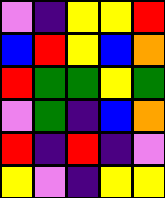[["violet", "indigo", "yellow", "yellow", "red"], ["blue", "red", "yellow", "blue", "orange"], ["red", "green", "green", "yellow", "green"], ["violet", "green", "indigo", "blue", "orange"], ["red", "indigo", "red", "indigo", "violet"], ["yellow", "violet", "indigo", "yellow", "yellow"]]